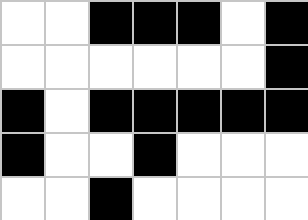[["white", "white", "black", "black", "black", "white", "black"], ["white", "white", "white", "white", "white", "white", "black"], ["black", "white", "black", "black", "black", "black", "black"], ["black", "white", "white", "black", "white", "white", "white"], ["white", "white", "black", "white", "white", "white", "white"]]